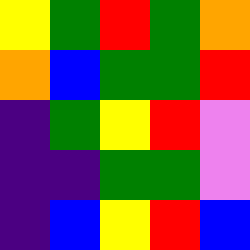[["yellow", "green", "red", "green", "orange"], ["orange", "blue", "green", "green", "red"], ["indigo", "green", "yellow", "red", "violet"], ["indigo", "indigo", "green", "green", "violet"], ["indigo", "blue", "yellow", "red", "blue"]]